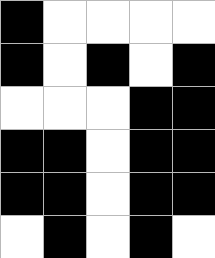[["black", "white", "white", "white", "white"], ["black", "white", "black", "white", "black"], ["white", "white", "white", "black", "black"], ["black", "black", "white", "black", "black"], ["black", "black", "white", "black", "black"], ["white", "black", "white", "black", "white"]]